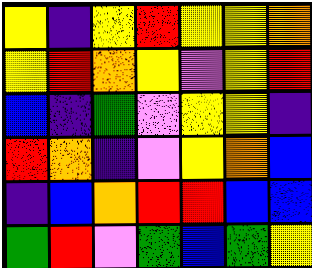[["yellow", "indigo", "yellow", "red", "yellow", "yellow", "orange"], ["yellow", "red", "orange", "yellow", "violet", "yellow", "red"], ["blue", "indigo", "green", "violet", "yellow", "yellow", "indigo"], ["red", "orange", "indigo", "violet", "yellow", "orange", "blue"], ["indigo", "blue", "orange", "red", "red", "blue", "blue"], ["green", "red", "violet", "green", "blue", "green", "yellow"]]